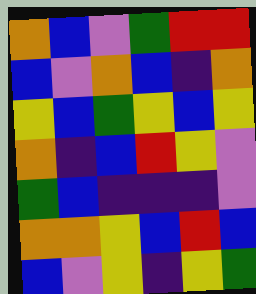[["orange", "blue", "violet", "green", "red", "red"], ["blue", "violet", "orange", "blue", "indigo", "orange"], ["yellow", "blue", "green", "yellow", "blue", "yellow"], ["orange", "indigo", "blue", "red", "yellow", "violet"], ["green", "blue", "indigo", "indigo", "indigo", "violet"], ["orange", "orange", "yellow", "blue", "red", "blue"], ["blue", "violet", "yellow", "indigo", "yellow", "green"]]